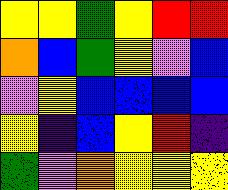[["yellow", "yellow", "green", "yellow", "red", "red"], ["orange", "blue", "green", "yellow", "violet", "blue"], ["violet", "yellow", "blue", "blue", "blue", "blue"], ["yellow", "indigo", "blue", "yellow", "red", "indigo"], ["green", "violet", "orange", "yellow", "yellow", "yellow"]]